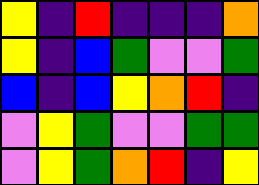[["yellow", "indigo", "red", "indigo", "indigo", "indigo", "orange"], ["yellow", "indigo", "blue", "green", "violet", "violet", "green"], ["blue", "indigo", "blue", "yellow", "orange", "red", "indigo"], ["violet", "yellow", "green", "violet", "violet", "green", "green"], ["violet", "yellow", "green", "orange", "red", "indigo", "yellow"]]